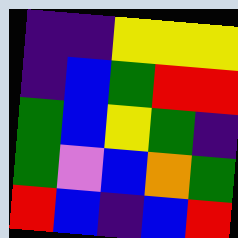[["indigo", "indigo", "yellow", "yellow", "yellow"], ["indigo", "blue", "green", "red", "red"], ["green", "blue", "yellow", "green", "indigo"], ["green", "violet", "blue", "orange", "green"], ["red", "blue", "indigo", "blue", "red"]]